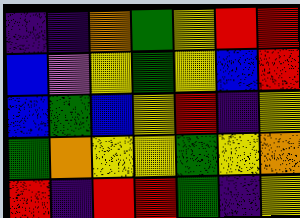[["indigo", "indigo", "orange", "green", "yellow", "red", "red"], ["blue", "violet", "yellow", "green", "yellow", "blue", "red"], ["blue", "green", "blue", "yellow", "red", "indigo", "yellow"], ["green", "orange", "yellow", "yellow", "green", "yellow", "orange"], ["red", "indigo", "red", "red", "green", "indigo", "yellow"]]